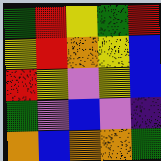[["green", "red", "yellow", "green", "red"], ["yellow", "red", "orange", "yellow", "blue"], ["red", "yellow", "violet", "yellow", "blue"], ["green", "violet", "blue", "violet", "indigo"], ["orange", "blue", "orange", "orange", "green"]]